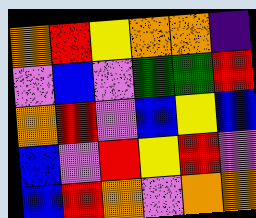[["orange", "red", "yellow", "orange", "orange", "indigo"], ["violet", "blue", "violet", "green", "green", "red"], ["orange", "red", "violet", "blue", "yellow", "blue"], ["blue", "violet", "red", "yellow", "red", "violet"], ["blue", "red", "orange", "violet", "orange", "orange"]]